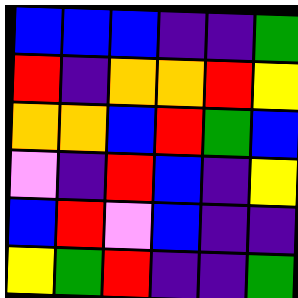[["blue", "blue", "blue", "indigo", "indigo", "green"], ["red", "indigo", "orange", "orange", "red", "yellow"], ["orange", "orange", "blue", "red", "green", "blue"], ["violet", "indigo", "red", "blue", "indigo", "yellow"], ["blue", "red", "violet", "blue", "indigo", "indigo"], ["yellow", "green", "red", "indigo", "indigo", "green"]]